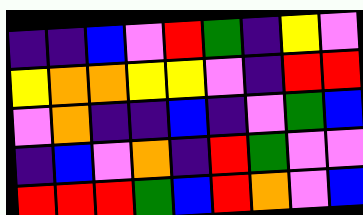[["indigo", "indigo", "blue", "violet", "red", "green", "indigo", "yellow", "violet"], ["yellow", "orange", "orange", "yellow", "yellow", "violet", "indigo", "red", "red"], ["violet", "orange", "indigo", "indigo", "blue", "indigo", "violet", "green", "blue"], ["indigo", "blue", "violet", "orange", "indigo", "red", "green", "violet", "violet"], ["red", "red", "red", "green", "blue", "red", "orange", "violet", "blue"]]